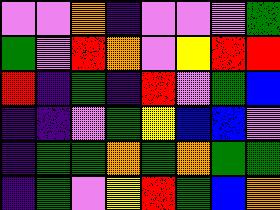[["violet", "violet", "orange", "indigo", "violet", "violet", "violet", "green"], ["green", "violet", "red", "orange", "violet", "yellow", "red", "red"], ["red", "indigo", "green", "indigo", "red", "violet", "green", "blue"], ["indigo", "indigo", "violet", "green", "yellow", "blue", "blue", "violet"], ["indigo", "green", "green", "orange", "green", "orange", "green", "green"], ["indigo", "green", "violet", "yellow", "red", "green", "blue", "orange"]]